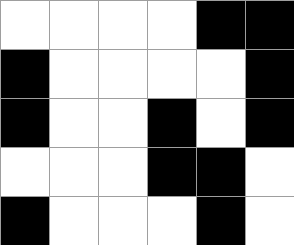[["white", "white", "white", "white", "black", "black"], ["black", "white", "white", "white", "white", "black"], ["black", "white", "white", "black", "white", "black"], ["white", "white", "white", "black", "black", "white"], ["black", "white", "white", "white", "black", "white"]]